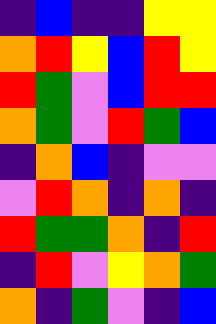[["indigo", "blue", "indigo", "indigo", "yellow", "yellow"], ["orange", "red", "yellow", "blue", "red", "yellow"], ["red", "green", "violet", "blue", "red", "red"], ["orange", "green", "violet", "red", "green", "blue"], ["indigo", "orange", "blue", "indigo", "violet", "violet"], ["violet", "red", "orange", "indigo", "orange", "indigo"], ["red", "green", "green", "orange", "indigo", "red"], ["indigo", "red", "violet", "yellow", "orange", "green"], ["orange", "indigo", "green", "violet", "indigo", "blue"]]